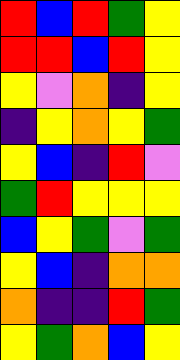[["red", "blue", "red", "green", "yellow"], ["red", "red", "blue", "red", "yellow"], ["yellow", "violet", "orange", "indigo", "yellow"], ["indigo", "yellow", "orange", "yellow", "green"], ["yellow", "blue", "indigo", "red", "violet"], ["green", "red", "yellow", "yellow", "yellow"], ["blue", "yellow", "green", "violet", "green"], ["yellow", "blue", "indigo", "orange", "orange"], ["orange", "indigo", "indigo", "red", "green"], ["yellow", "green", "orange", "blue", "yellow"]]